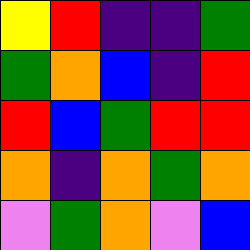[["yellow", "red", "indigo", "indigo", "green"], ["green", "orange", "blue", "indigo", "red"], ["red", "blue", "green", "red", "red"], ["orange", "indigo", "orange", "green", "orange"], ["violet", "green", "orange", "violet", "blue"]]